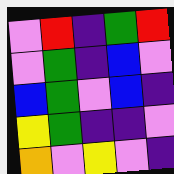[["violet", "red", "indigo", "green", "red"], ["violet", "green", "indigo", "blue", "violet"], ["blue", "green", "violet", "blue", "indigo"], ["yellow", "green", "indigo", "indigo", "violet"], ["orange", "violet", "yellow", "violet", "indigo"]]